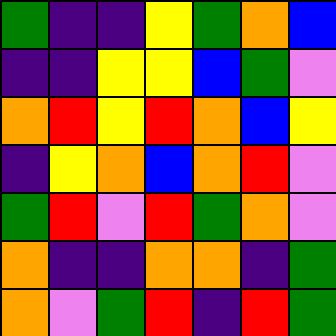[["green", "indigo", "indigo", "yellow", "green", "orange", "blue"], ["indigo", "indigo", "yellow", "yellow", "blue", "green", "violet"], ["orange", "red", "yellow", "red", "orange", "blue", "yellow"], ["indigo", "yellow", "orange", "blue", "orange", "red", "violet"], ["green", "red", "violet", "red", "green", "orange", "violet"], ["orange", "indigo", "indigo", "orange", "orange", "indigo", "green"], ["orange", "violet", "green", "red", "indigo", "red", "green"]]